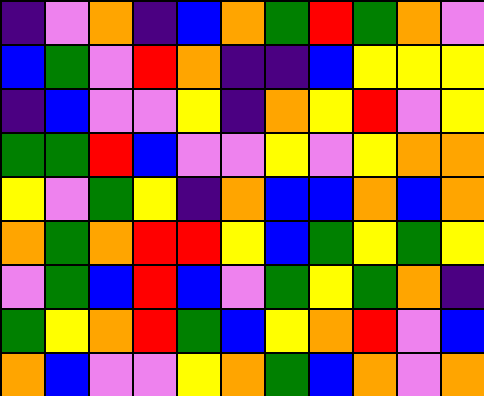[["indigo", "violet", "orange", "indigo", "blue", "orange", "green", "red", "green", "orange", "violet"], ["blue", "green", "violet", "red", "orange", "indigo", "indigo", "blue", "yellow", "yellow", "yellow"], ["indigo", "blue", "violet", "violet", "yellow", "indigo", "orange", "yellow", "red", "violet", "yellow"], ["green", "green", "red", "blue", "violet", "violet", "yellow", "violet", "yellow", "orange", "orange"], ["yellow", "violet", "green", "yellow", "indigo", "orange", "blue", "blue", "orange", "blue", "orange"], ["orange", "green", "orange", "red", "red", "yellow", "blue", "green", "yellow", "green", "yellow"], ["violet", "green", "blue", "red", "blue", "violet", "green", "yellow", "green", "orange", "indigo"], ["green", "yellow", "orange", "red", "green", "blue", "yellow", "orange", "red", "violet", "blue"], ["orange", "blue", "violet", "violet", "yellow", "orange", "green", "blue", "orange", "violet", "orange"]]